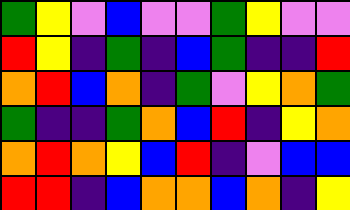[["green", "yellow", "violet", "blue", "violet", "violet", "green", "yellow", "violet", "violet"], ["red", "yellow", "indigo", "green", "indigo", "blue", "green", "indigo", "indigo", "red"], ["orange", "red", "blue", "orange", "indigo", "green", "violet", "yellow", "orange", "green"], ["green", "indigo", "indigo", "green", "orange", "blue", "red", "indigo", "yellow", "orange"], ["orange", "red", "orange", "yellow", "blue", "red", "indigo", "violet", "blue", "blue"], ["red", "red", "indigo", "blue", "orange", "orange", "blue", "orange", "indigo", "yellow"]]